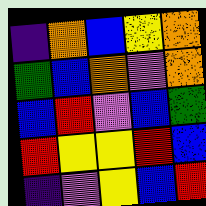[["indigo", "orange", "blue", "yellow", "orange"], ["green", "blue", "orange", "violet", "orange"], ["blue", "red", "violet", "blue", "green"], ["red", "yellow", "yellow", "red", "blue"], ["indigo", "violet", "yellow", "blue", "red"]]